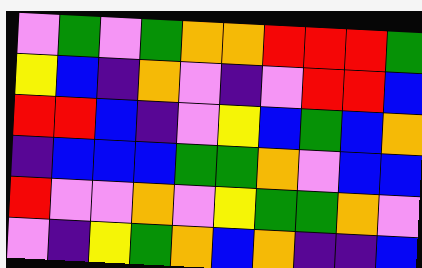[["violet", "green", "violet", "green", "orange", "orange", "red", "red", "red", "green"], ["yellow", "blue", "indigo", "orange", "violet", "indigo", "violet", "red", "red", "blue"], ["red", "red", "blue", "indigo", "violet", "yellow", "blue", "green", "blue", "orange"], ["indigo", "blue", "blue", "blue", "green", "green", "orange", "violet", "blue", "blue"], ["red", "violet", "violet", "orange", "violet", "yellow", "green", "green", "orange", "violet"], ["violet", "indigo", "yellow", "green", "orange", "blue", "orange", "indigo", "indigo", "blue"]]